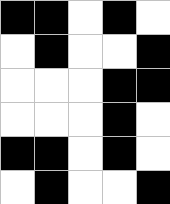[["black", "black", "white", "black", "white"], ["white", "black", "white", "white", "black"], ["white", "white", "white", "black", "black"], ["white", "white", "white", "black", "white"], ["black", "black", "white", "black", "white"], ["white", "black", "white", "white", "black"]]